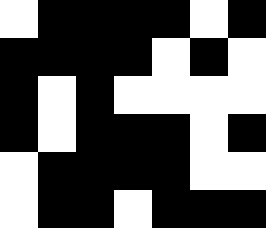[["white", "black", "black", "black", "black", "white", "black"], ["black", "black", "black", "black", "white", "black", "white"], ["black", "white", "black", "white", "white", "white", "white"], ["black", "white", "black", "black", "black", "white", "black"], ["white", "black", "black", "black", "black", "white", "white"], ["white", "black", "black", "white", "black", "black", "black"]]